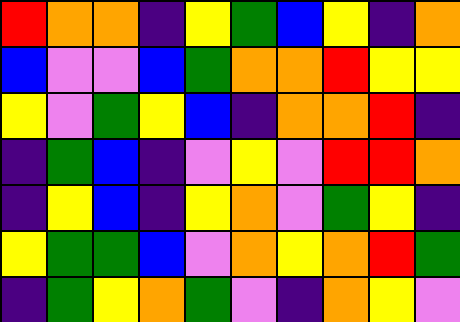[["red", "orange", "orange", "indigo", "yellow", "green", "blue", "yellow", "indigo", "orange"], ["blue", "violet", "violet", "blue", "green", "orange", "orange", "red", "yellow", "yellow"], ["yellow", "violet", "green", "yellow", "blue", "indigo", "orange", "orange", "red", "indigo"], ["indigo", "green", "blue", "indigo", "violet", "yellow", "violet", "red", "red", "orange"], ["indigo", "yellow", "blue", "indigo", "yellow", "orange", "violet", "green", "yellow", "indigo"], ["yellow", "green", "green", "blue", "violet", "orange", "yellow", "orange", "red", "green"], ["indigo", "green", "yellow", "orange", "green", "violet", "indigo", "orange", "yellow", "violet"]]